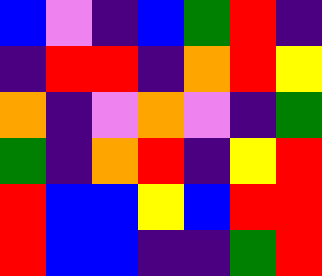[["blue", "violet", "indigo", "blue", "green", "red", "indigo"], ["indigo", "red", "red", "indigo", "orange", "red", "yellow"], ["orange", "indigo", "violet", "orange", "violet", "indigo", "green"], ["green", "indigo", "orange", "red", "indigo", "yellow", "red"], ["red", "blue", "blue", "yellow", "blue", "red", "red"], ["red", "blue", "blue", "indigo", "indigo", "green", "red"]]